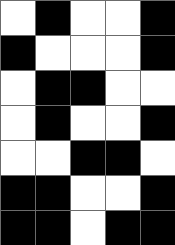[["white", "black", "white", "white", "black"], ["black", "white", "white", "white", "black"], ["white", "black", "black", "white", "white"], ["white", "black", "white", "white", "black"], ["white", "white", "black", "black", "white"], ["black", "black", "white", "white", "black"], ["black", "black", "white", "black", "black"]]